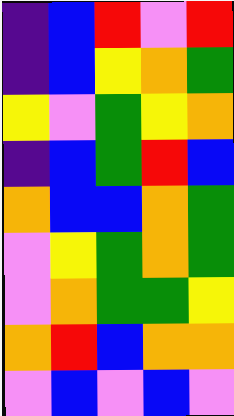[["indigo", "blue", "red", "violet", "red"], ["indigo", "blue", "yellow", "orange", "green"], ["yellow", "violet", "green", "yellow", "orange"], ["indigo", "blue", "green", "red", "blue"], ["orange", "blue", "blue", "orange", "green"], ["violet", "yellow", "green", "orange", "green"], ["violet", "orange", "green", "green", "yellow"], ["orange", "red", "blue", "orange", "orange"], ["violet", "blue", "violet", "blue", "violet"]]